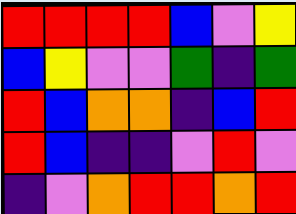[["red", "red", "red", "red", "blue", "violet", "yellow"], ["blue", "yellow", "violet", "violet", "green", "indigo", "green"], ["red", "blue", "orange", "orange", "indigo", "blue", "red"], ["red", "blue", "indigo", "indigo", "violet", "red", "violet"], ["indigo", "violet", "orange", "red", "red", "orange", "red"]]